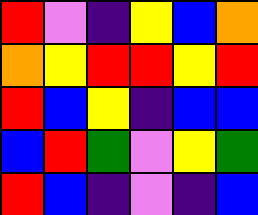[["red", "violet", "indigo", "yellow", "blue", "orange"], ["orange", "yellow", "red", "red", "yellow", "red"], ["red", "blue", "yellow", "indigo", "blue", "blue"], ["blue", "red", "green", "violet", "yellow", "green"], ["red", "blue", "indigo", "violet", "indigo", "blue"]]